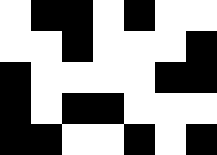[["white", "black", "black", "white", "black", "white", "white"], ["white", "white", "black", "white", "white", "white", "black"], ["black", "white", "white", "white", "white", "black", "black"], ["black", "white", "black", "black", "white", "white", "white"], ["black", "black", "white", "white", "black", "white", "black"]]